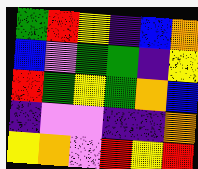[["green", "red", "yellow", "indigo", "blue", "orange"], ["blue", "violet", "green", "green", "indigo", "yellow"], ["red", "green", "yellow", "green", "orange", "blue"], ["indigo", "violet", "violet", "indigo", "indigo", "orange"], ["yellow", "orange", "violet", "red", "yellow", "red"]]